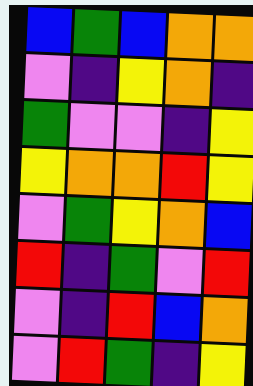[["blue", "green", "blue", "orange", "orange"], ["violet", "indigo", "yellow", "orange", "indigo"], ["green", "violet", "violet", "indigo", "yellow"], ["yellow", "orange", "orange", "red", "yellow"], ["violet", "green", "yellow", "orange", "blue"], ["red", "indigo", "green", "violet", "red"], ["violet", "indigo", "red", "blue", "orange"], ["violet", "red", "green", "indigo", "yellow"]]